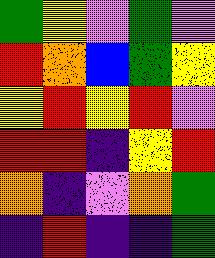[["green", "yellow", "violet", "green", "violet"], ["red", "orange", "blue", "green", "yellow"], ["yellow", "red", "yellow", "red", "violet"], ["red", "red", "indigo", "yellow", "red"], ["orange", "indigo", "violet", "orange", "green"], ["indigo", "red", "indigo", "indigo", "green"]]